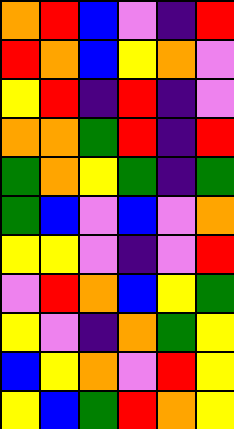[["orange", "red", "blue", "violet", "indigo", "red"], ["red", "orange", "blue", "yellow", "orange", "violet"], ["yellow", "red", "indigo", "red", "indigo", "violet"], ["orange", "orange", "green", "red", "indigo", "red"], ["green", "orange", "yellow", "green", "indigo", "green"], ["green", "blue", "violet", "blue", "violet", "orange"], ["yellow", "yellow", "violet", "indigo", "violet", "red"], ["violet", "red", "orange", "blue", "yellow", "green"], ["yellow", "violet", "indigo", "orange", "green", "yellow"], ["blue", "yellow", "orange", "violet", "red", "yellow"], ["yellow", "blue", "green", "red", "orange", "yellow"]]